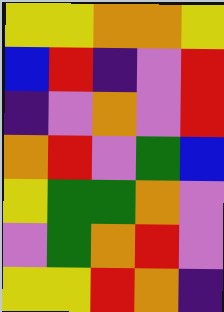[["yellow", "yellow", "orange", "orange", "yellow"], ["blue", "red", "indigo", "violet", "red"], ["indigo", "violet", "orange", "violet", "red"], ["orange", "red", "violet", "green", "blue"], ["yellow", "green", "green", "orange", "violet"], ["violet", "green", "orange", "red", "violet"], ["yellow", "yellow", "red", "orange", "indigo"]]